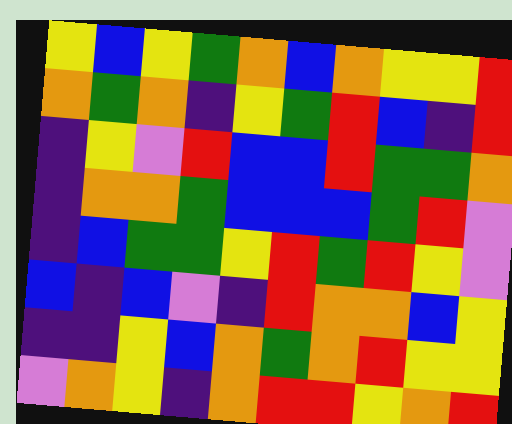[["yellow", "blue", "yellow", "green", "orange", "blue", "orange", "yellow", "yellow", "red"], ["orange", "green", "orange", "indigo", "yellow", "green", "red", "blue", "indigo", "red"], ["indigo", "yellow", "violet", "red", "blue", "blue", "red", "green", "green", "orange"], ["indigo", "orange", "orange", "green", "blue", "blue", "blue", "green", "red", "violet"], ["indigo", "blue", "green", "green", "yellow", "red", "green", "red", "yellow", "violet"], ["blue", "indigo", "blue", "violet", "indigo", "red", "orange", "orange", "blue", "yellow"], ["indigo", "indigo", "yellow", "blue", "orange", "green", "orange", "red", "yellow", "yellow"], ["violet", "orange", "yellow", "indigo", "orange", "red", "red", "yellow", "orange", "red"]]